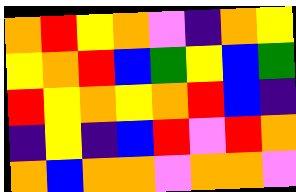[["orange", "red", "yellow", "orange", "violet", "indigo", "orange", "yellow"], ["yellow", "orange", "red", "blue", "green", "yellow", "blue", "green"], ["red", "yellow", "orange", "yellow", "orange", "red", "blue", "indigo"], ["indigo", "yellow", "indigo", "blue", "red", "violet", "red", "orange"], ["orange", "blue", "orange", "orange", "violet", "orange", "orange", "violet"]]